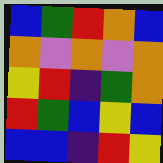[["blue", "green", "red", "orange", "blue"], ["orange", "violet", "orange", "violet", "orange"], ["yellow", "red", "indigo", "green", "orange"], ["red", "green", "blue", "yellow", "blue"], ["blue", "blue", "indigo", "red", "yellow"]]